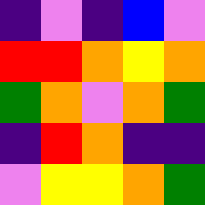[["indigo", "violet", "indigo", "blue", "violet"], ["red", "red", "orange", "yellow", "orange"], ["green", "orange", "violet", "orange", "green"], ["indigo", "red", "orange", "indigo", "indigo"], ["violet", "yellow", "yellow", "orange", "green"]]